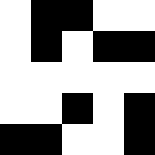[["white", "black", "black", "white", "white"], ["white", "black", "white", "black", "black"], ["white", "white", "white", "white", "white"], ["white", "white", "black", "white", "black"], ["black", "black", "white", "white", "black"]]